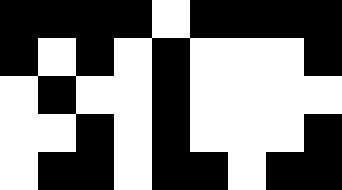[["black", "black", "black", "black", "white", "black", "black", "black", "black"], ["black", "white", "black", "white", "black", "white", "white", "white", "black"], ["white", "black", "white", "white", "black", "white", "white", "white", "white"], ["white", "white", "black", "white", "black", "white", "white", "white", "black"], ["white", "black", "black", "white", "black", "black", "white", "black", "black"]]